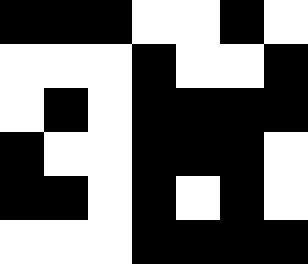[["black", "black", "black", "white", "white", "black", "white"], ["white", "white", "white", "black", "white", "white", "black"], ["white", "black", "white", "black", "black", "black", "black"], ["black", "white", "white", "black", "black", "black", "white"], ["black", "black", "white", "black", "white", "black", "white"], ["white", "white", "white", "black", "black", "black", "black"]]